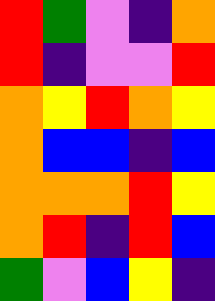[["red", "green", "violet", "indigo", "orange"], ["red", "indigo", "violet", "violet", "red"], ["orange", "yellow", "red", "orange", "yellow"], ["orange", "blue", "blue", "indigo", "blue"], ["orange", "orange", "orange", "red", "yellow"], ["orange", "red", "indigo", "red", "blue"], ["green", "violet", "blue", "yellow", "indigo"]]